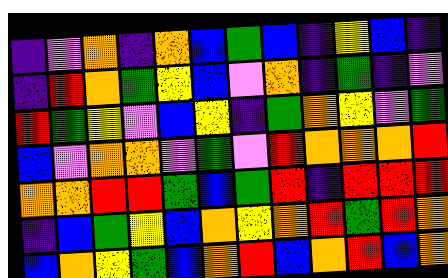[["indigo", "violet", "orange", "indigo", "orange", "blue", "green", "blue", "indigo", "yellow", "blue", "indigo"], ["indigo", "red", "orange", "green", "yellow", "blue", "violet", "orange", "indigo", "green", "indigo", "violet"], ["red", "green", "yellow", "violet", "blue", "yellow", "indigo", "green", "orange", "yellow", "violet", "green"], ["blue", "violet", "orange", "orange", "violet", "green", "violet", "red", "orange", "orange", "orange", "red"], ["orange", "orange", "red", "red", "green", "blue", "green", "red", "indigo", "red", "red", "red"], ["indigo", "blue", "green", "yellow", "blue", "orange", "yellow", "orange", "red", "green", "red", "orange"], ["blue", "orange", "yellow", "green", "blue", "orange", "red", "blue", "orange", "red", "blue", "orange"]]